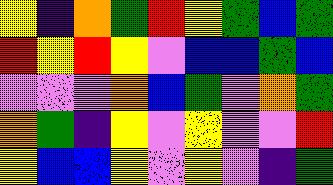[["yellow", "indigo", "orange", "green", "red", "yellow", "green", "blue", "green"], ["red", "yellow", "red", "yellow", "violet", "blue", "blue", "green", "blue"], ["violet", "violet", "violet", "orange", "blue", "green", "violet", "orange", "green"], ["orange", "green", "indigo", "yellow", "violet", "yellow", "violet", "violet", "red"], ["yellow", "blue", "blue", "yellow", "violet", "yellow", "violet", "indigo", "green"]]